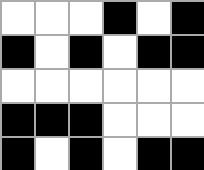[["white", "white", "white", "black", "white", "black"], ["black", "white", "black", "white", "black", "black"], ["white", "white", "white", "white", "white", "white"], ["black", "black", "black", "white", "white", "white"], ["black", "white", "black", "white", "black", "black"]]